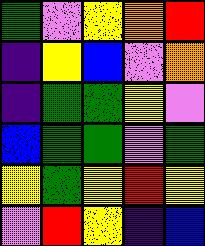[["green", "violet", "yellow", "orange", "red"], ["indigo", "yellow", "blue", "violet", "orange"], ["indigo", "green", "green", "yellow", "violet"], ["blue", "green", "green", "violet", "green"], ["yellow", "green", "yellow", "red", "yellow"], ["violet", "red", "yellow", "indigo", "blue"]]